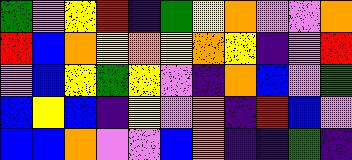[["green", "violet", "yellow", "red", "indigo", "green", "yellow", "orange", "violet", "violet", "orange"], ["red", "blue", "orange", "yellow", "orange", "yellow", "orange", "yellow", "indigo", "violet", "red"], ["violet", "blue", "yellow", "green", "yellow", "violet", "indigo", "orange", "blue", "violet", "green"], ["blue", "yellow", "blue", "indigo", "yellow", "violet", "orange", "indigo", "red", "blue", "violet"], ["blue", "blue", "orange", "violet", "violet", "blue", "orange", "indigo", "indigo", "green", "indigo"]]